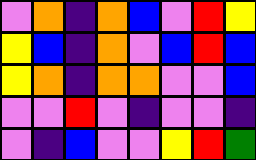[["violet", "orange", "indigo", "orange", "blue", "violet", "red", "yellow"], ["yellow", "blue", "indigo", "orange", "violet", "blue", "red", "blue"], ["yellow", "orange", "indigo", "orange", "orange", "violet", "violet", "blue"], ["violet", "violet", "red", "violet", "indigo", "violet", "violet", "indigo"], ["violet", "indigo", "blue", "violet", "violet", "yellow", "red", "green"]]